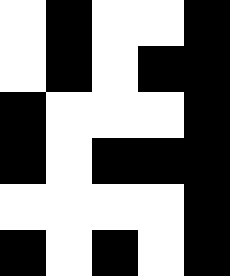[["white", "black", "white", "white", "black"], ["white", "black", "white", "black", "black"], ["black", "white", "white", "white", "black"], ["black", "white", "black", "black", "black"], ["white", "white", "white", "white", "black"], ["black", "white", "black", "white", "black"]]